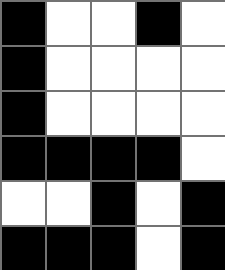[["black", "white", "white", "black", "white"], ["black", "white", "white", "white", "white"], ["black", "white", "white", "white", "white"], ["black", "black", "black", "black", "white"], ["white", "white", "black", "white", "black"], ["black", "black", "black", "white", "black"]]